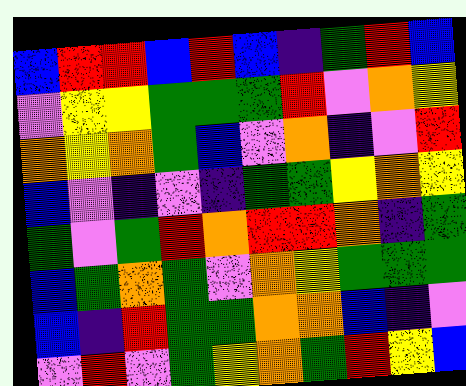[["blue", "red", "red", "blue", "red", "blue", "indigo", "green", "red", "blue"], ["violet", "yellow", "yellow", "green", "green", "green", "red", "violet", "orange", "yellow"], ["orange", "yellow", "orange", "green", "blue", "violet", "orange", "indigo", "violet", "red"], ["blue", "violet", "indigo", "violet", "indigo", "green", "green", "yellow", "orange", "yellow"], ["green", "violet", "green", "red", "orange", "red", "red", "orange", "indigo", "green"], ["blue", "green", "orange", "green", "violet", "orange", "yellow", "green", "green", "green"], ["blue", "indigo", "red", "green", "green", "orange", "orange", "blue", "indigo", "violet"], ["violet", "red", "violet", "green", "yellow", "orange", "green", "red", "yellow", "blue"]]